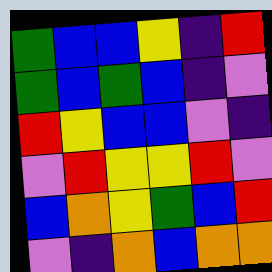[["green", "blue", "blue", "yellow", "indigo", "red"], ["green", "blue", "green", "blue", "indigo", "violet"], ["red", "yellow", "blue", "blue", "violet", "indigo"], ["violet", "red", "yellow", "yellow", "red", "violet"], ["blue", "orange", "yellow", "green", "blue", "red"], ["violet", "indigo", "orange", "blue", "orange", "orange"]]